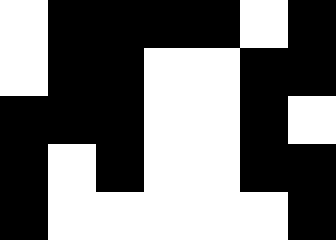[["white", "black", "black", "black", "black", "white", "black"], ["white", "black", "black", "white", "white", "black", "black"], ["black", "black", "black", "white", "white", "black", "white"], ["black", "white", "black", "white", "white", "black", "black"], ["black", "white", "white", "white", "white", "white", "black"]]